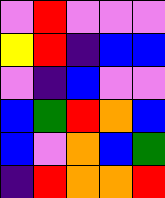[["violet", "red", "violet", "violet", "violet"], ["yellow", "red", "indigo", "blue", "blue"], ["violet", "indigo", "blue", "violet", "violet"], ["blue", "green", "red", "orange", "blue"], ["blue", "violet", "orange", "blue", "green"], ["indigo", "red", "orange", "orange", "red"]]